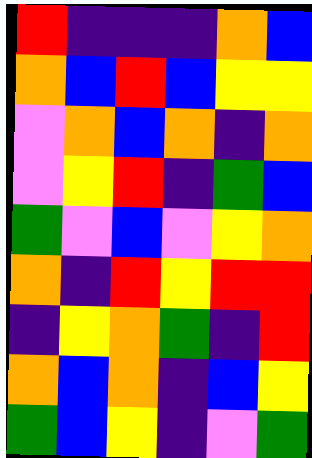[["red", "indigo", "indigo", "indigo", "orange", "blue"], ["orange", "blue", "red", "blue", "yellow", "yellow"], ["violet", "orange", "blue", "orange", "indigo", "orange"], ["violet", "yellow", "red", "indigo", "green", "blue"], ["green", "violet", "blue", "violet", "yellow", "orange"], ["orange", "indigo", "red", "yellow", "red", "red"], ["indigo", "yellow", "orange", "green", "indigo", "red"], ["orange", "blue", "orange", "indigo", "blue", "yellow"], ["green", "blue", "yellow", "indigo", "violet", "green"]]